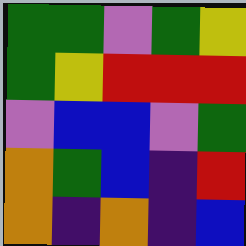[["green", "green", "violet", "green", "yellow"], ["green", "yellow", "red", "red", "red"], ["violet", "blue", "blue", "violet", "green"], ["orange", "green", "blue", "indigo", "red"], ["orange", "indigo", "orange", "indigo", "blue"]]